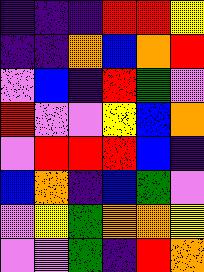[["indigo", "indigo", "indigo", "red", "red", "yellow"], ["indigo", "indigo", "orange", "blue", "orange", "red"], ["violet", "blue", "indigo", "red", "green", "violet"], ["red", "violet", "violet", "yellow", "blue", "orange"], ["violet", "red", "red", "red", "blue", "indigo"], ["blue", "orange", "indigo", "blue", "green", "violet"], ["violet", "yellow", "green", "orange", "orange", "yellow"], ["violet", "violet", "green", "indigo", "red", "orange"]]